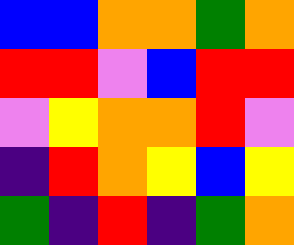[["blue", "blue", "orange", "orange", "green", "orange"], ["red", "red", "violet", "blue", "red", "red"], ["violet", "yellow", "orange", "orange", "red", "violet"], ["indigo", "red", "orange", "yellow", "blue", "yellow"], ["green", "indigo", "red", "indigo", "green", "orange"]]